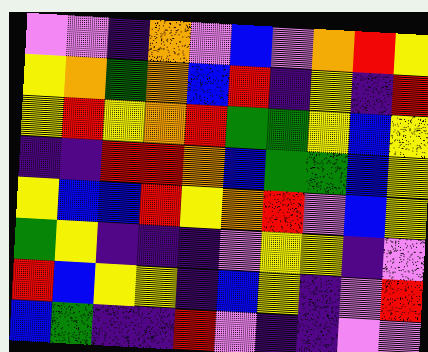[["violet", "violet", "indigo", "orange", "violet", "blue", "violet", "orange", "red", "yellow"], ["yellow", "orange", "green", "orange", "blue", "red", "indigo", "yellow", "indigo", "red"], ["yellow", "red", "yellow", "orange", "red", "green", "green", "yellow", "blue", "yellow"], ["indigo", "indigo", "red", "red", "orange", "blue", "green", "green", "blue", "yellow"], ["yellow", "blue", "blue", "red", "yellow", "orange", "red", "violet", "blue", "yellow"], ["green", "yellow", "indigo", "indigo", "indigo", "violet", "yellow", "yellow", "indigo", "violet"], ["red", "blue", "yellow", "yellow", "indigo", "blue", "yellow", "indigo", "violet", "red"], ["blue", "green", "indigo", "indigo", "red", "violet", "indigo", "indigo", "violet", "violet"]]